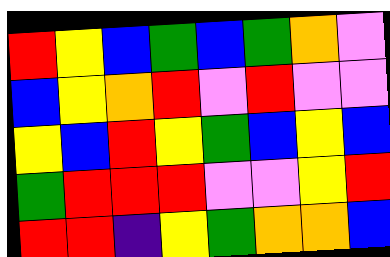[["red", "yellow", "blue", "green", "blue", "green", "orange", "violet"], ["blue", "yellow", "orange", "red", "violet", "red", "violet", "violet"], ["yellow", "blue", "red", "yellow", "green", "blue", "yellow", "blue"], ["green", "red", "red", "red", "violet", "violet", "yellow", "red"], ["red", "red", "indigo", "yellow", "green", "orange", "orange", "blue"]]